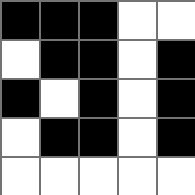[["black", "black", "black", "white", "white"], ["white", "black", "black", "white", "black"], ["black", "white", "black", "white", "black"], ["white", "black", "black", "white", "black"], ["white", "white", "white", "white", "white"]]